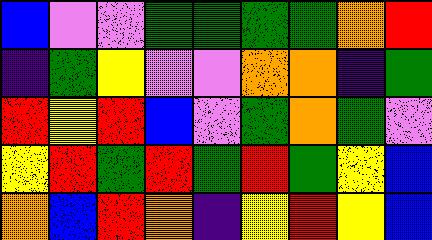[["blue", "violet", "violet", "green", "green", "green", "green", "orange", "red"], ["indigo", "green", "yellow", "violet", "violet", "orange", "orange", "indigo", "green"], ["red", "yellow", "red", "blue", "violet", "green", "orange", "green", "violet"], ["yellow", "red", "green", "red", "green", "red", "green", "yellow", "blue"], ["orange", "blue", "red", "orange", "indigo", "yellow", "red", "yellow", "blue"]]